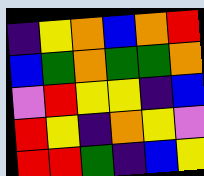[["indigo", "yellow", "orange", "blue", "orange", "red"], ["blue", "green", "orange", "green", "green", "orange"], ["violet", "red", "yellow", "yellow", "indigo", "blue"], ["red", "yellow", "indigo", "orange", "yellow", "violet"], ["red", "red", "green", "indigo", "blue", "yellow"]]